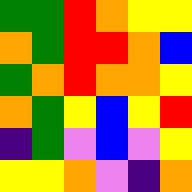[["green", "green", "red", "orange", "yellow", "yellow"], ["orange", "green", "red", "red", "orange", "blue"], ["green", "orange", "red", "orange", "orange", "yellow"], ["orange", "green", "yellow", "blue", "yellow", "red"], ["indigo", "green", "violet", "blue", "violet", "yellow"], ["yellow", "yellow", "orange", "violet", "indigo", "orange"]]